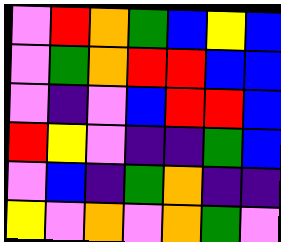[["violet", "red", "orange", "green", "blue", "yellow", "blue"], ["violet", "green", "orange", "red", "red", "blue", "blue"], ["violet", "indigo", "violet", "blue", "red", "red", "blue"], ["red", "yellow", "violet", "indigo", "indigo", "green", "blue"], ["violet", "blue", "indigo", "green", "orange", "indigo", "indigo"], ["yellow", "violet", "orange", "violet", "orange", "green", "violet"]]